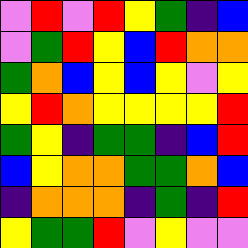[["violet", "red", "violet", "red", "yellow", "green", "indigo", "blue"], ["violet", "green", "red", "yellow", "blue", "red", "orange", "orange"], ["green", "orange", "blue", "yellow", "blue", "yellow", "violet", "yellow"], ["yellow", "red", "orange", "yellow", "yellow", "yellow", "yellow", "red"], ["green", "yellow", "indigo", "green", "green", "indigo", "blue", "red"], ["blue", "yellow", "orange", "orange", "green", "green", "orange", "blue"], ["indigo", "orange", "orange", "orange", "indigo", "green", "indigo", "red"], ["yellow", "green", "green", "red", "violet", "yellow", "violet", "violet"]]